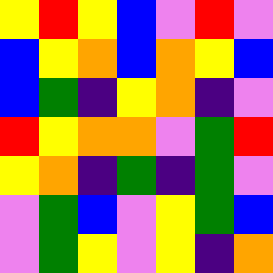[["yellow", "red", "yellow", "blue", "violet", "red", "violet"], ["blue", "yellow", "orange", "blue", "orange", "yellow", "blue"], ["blue", "green", "indigo", "yellow", "orange", "indigo", "violet"], ["red", "yellow", "orange", "orange", "violet", "green", "red"], ["yellow", "orange", "indigo", "green", "indigo", "green", "violet"], ["violet", "green", "blue", "violet", "yellow", "green", "blue"], ["violet", "green", "yellow", "violet", "yellow", "indigo", "orange"]]